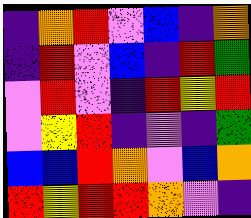[["indigo", "orange", "red", "violet", "blue", "indigo", "orange"], ["indigo", "red", "violet", "blue", "indigo", "red", "green"], ["violet", "red", "violet", "indigo", "red", "yellow", "red"], ["violet", "yellow", "red", "indigo", "violet", "indigo", "green"], ["blue", "blue", "red", "orange", "violet", "blue", "orange"], ["red", "yellow", "red", "red", "orange", "violet", "indigo"]]